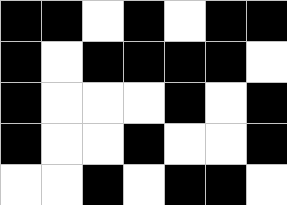[["black", "black", "white", "black", "white", "black", "black"], ["black", "white", "black", "black", "black", "black", "white"], ["black", "white", "white", "white", "black", "white", "black"], ["black", "white", "white", "black", "white", "white", "black"], ["white", "white", "black", "white", "black", "black", "white"]]